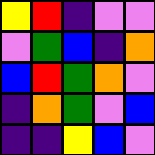[["yellow", "red", "indigo", "violet", "violet"], ["violet", "green", "blue", "indigo", "orange"], ["blue", "red", "green", "orange", "violet"], ["indigo", "orange", "green", "violet", "blue"], ["indigo", "indigo", "yellow", "blue", "violet"]]